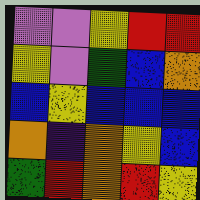[["violet", "violet", "yellow", "red", "red"], ["yellow", "violet", "green", "blue", "orange"], ["blue", "yellow", "blue", "blue", "blue"], ["orange", "indigo", "orange", "yellow", "blue"], ["green", "red", "orange", "red", "yellow"]]